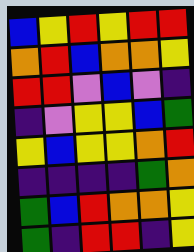[["blue", "yellow", "red", "yellow", "red", "red"], ["orange", "red", "blue", "orange", "orange", "yellow"], ["red", "red", "violet", "blue", "violet", "indigo"], ["indigo", "violet", "yellow", "yellow", "blue", "green"], ["yellow", "blue", "yellow", "yellow", "orange", "red"], ["indigo", "indigo", "indigo", "indigo", "green", "orange"], ["green", "blue", "red", "orange", "orange", "yellow"], ["green", "indigo", "red", "red", "indigo", "yellow"]]